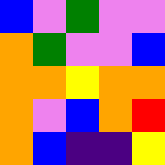[["blue", "violet", "green", "violet", "violet"], ["orange", "green", "violet", "violet", "blue"], ["orange", "orange", "yellow", "orange", "orange"], ["orange", "violet", "blue", "orange", "red"], ["orange", "blue", "indigo", "indigo", "yellow"]]